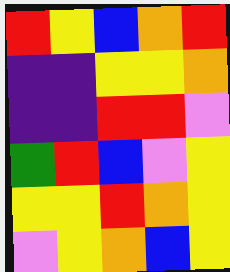[["red", "yellow", "blue", "orange", "red"], ["indigo", "indigo", "yellow", "yellow", "orange"], ["indigo", "indigo", "red", "red", "violet"], ["green", "red", "blue", "violet", "yellow"], ["yellow", "yellow", "red", "orange", "yellow"], ["violet", "yellow", "orange", "blue", "yellow"]]